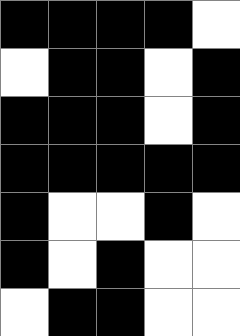[["black", "black", "black", "black", "white"], ["white", "black", "black", "white", "black"], ["black", "black", "black", "white", "black"], ["black", "black", "black", "black", "black"], ["black", "white", "white", "black", "white"], ["black", "white", "black", "white", "white"], ["white", "black", "black", "white", "white"]]